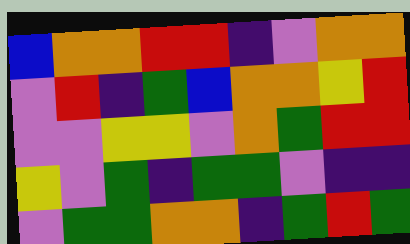[["blue", "orange", "orange", "red", "red", "indigo", "violet", "orange", "orange"], ["violet", "red", "indigo", "green", "blue", "orange", "orange", "yellow", "red"], ["violet", "violet", "yellow", "yellow", "violet", "orange", "green", "red", "red"], ["yellow", "violet", "green", "indigo", "green", "green", "violet", "indigo", "indigo"], ["violet", "green", "green", "orange", "orange", "indigo", "green", "red", "green"]]